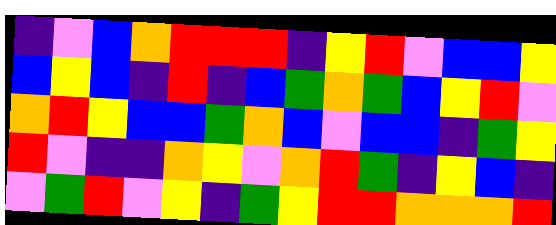[["indigo", "violet", "blue", "orange", "red", "red", "red", "indigo", "yellow", "red", "violet", "blue", "blue", "yellow"], ["blue", "yellow", "blue", "indigo", "red", "indigo", "blue", "green", "orange", "green", "blue", "yellow", "red", "violet"], ["orange", "red", "yellow", "blue", "blue", "green", "orange", "blue", "violet", "blue", "blue", "indigo", "green", "yellow"], ["red", "violet", "indigo", "indigo", "orange", "yellow", "violet", "orange", "red", "green", "indigo", "yellow", "blue", "indigo"], ["violet", "green", "red", "violet", "yellow", "indigo", "green", "yellow", "red", "red", "orange", "orange", "orange", "red"]]